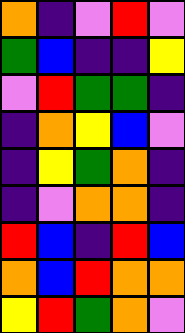[["orange", "indigo", "violet", "red", "violet"], ["green", "blue", "indigo", "indigo", "yellow"], ["violet", "red", "green", "green", "indigo"], ["indigo", "orange", "yellow", "blue", "violet"], ["indigo", "yellow", "green", "orange", "indigo"], ["indigo", "violet", "orange", "orange", "indigo"], ["red", "blue", "indigo", "red", "blue"], ["orange", "blue", "red", "orange", "orange"], ["yellow", "red", "green", "orange", "violet"]]